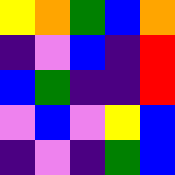[["yellow", "orange", "green", "blue", "orange"], ["indigo", "violet", "blue", "indigo", "red"], ["blue", "green", "indigo", "indigo", "red"], ["violet", "blue", "violet", "yellow", "blue"], ["indigo", "violet", "indigo", "green", "blue"]]